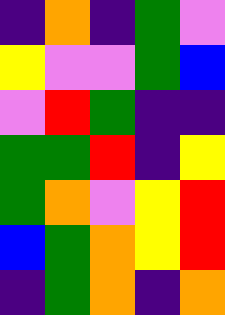[["indigo", "orange", "indigo", "green", "violet"], ["yellow", "violet", "violet", "green", "blue"], ["violet", "red", "green", "indigo", "indigo"], ["green", "green", "red", "indigo", "yellow"], ["green", "orange", "violet", "yellow", "red"], ["blue", "green", "orange", "yellow", "red"], ["indigo", "green", "orange", "indigo", "orange"]]